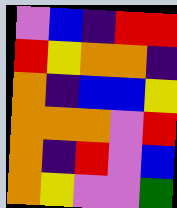[["violet", "blue", "indigo", "red", "red"], ["red", "yellow", "orange", "orange", "indigo"], ["orange", "indigo", "blue", "blue", "yellow"], ["orange", "orange", "orange", "violet", "red"], ["orange", "indigo", "red", "violet", "blue"], ["orange", "yellow", "violet", "violet", "green"]]